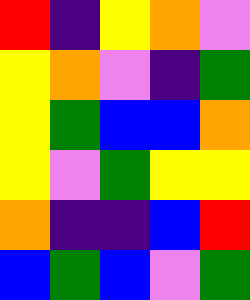[["red", "indigo", "yellow", "orange", "violet"], ["yellow", "orange", "violet", "indigo", "green"], ["yellow", "green", "blue", "blue", "orange"], ["yellow", "violet", "green", "yellow", "yellow"], ["orange", "indigo", "indigo", "blue", "red"], ["blue", "green", "blue", "violet", "green"]]